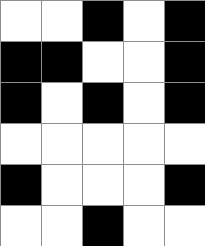[["white", "white", "black", "white", "black"], ["black", "black", "white", "white", "black"], ["black", "white", "black", "white", "black"], ["white", "white", "white", "white", "white"], ["black", "white", "white", "white", "black"], ["white", "white", "black", "white", "white"]]